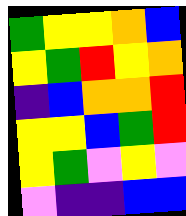[["green", "yellow", "yellow", "orange", "blue"], ["yellow", "green", "red", "yellow", "orange"], ["indigo", "blue", "orange", "orange", "red"], ["yellow", "yellow", "blue", "green", "red"], ["yellow", "green", "violet", "yellow", "violet"], ["violet", "indigo", "indigo", "blue", "blue"]]